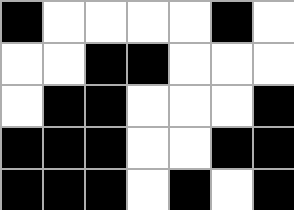[["black", "white", "white", "white", "white", "black", "white"], ["white", "white", "black", "black", "white", "white", "white"], ["white", "black", "black", "white", "white", "white", "black"], ["black", "black", "black", "white", "white", "black", "black"], ["black", "black", "black", "white", "black", "white", "black"]]